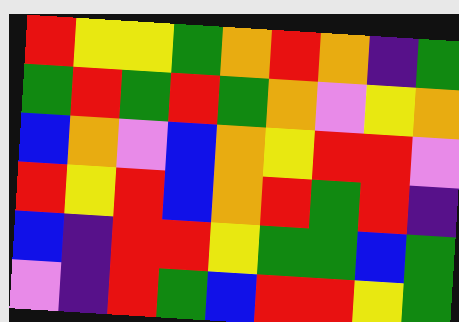[["red", "yellow", "yellow", "green", "orange", "red", "orange", "indigo", "green"], ["green", "red", "green", "red", "green", "orange", "violet", "yellow", "orange"], ["blue", "orange", "violet", "blue", "orange", "yellow", "red", "red", "violet"], ["red", "yellow", "red", "blue", "orange", "red", "green", "red", "indigo"], ["blue", "indigo", "red", "red", "yellow", "green", "green", "blue", "green"], ["violet", "indigo", "red", "green", "blue", "red", "red", "yellow", "green"]]